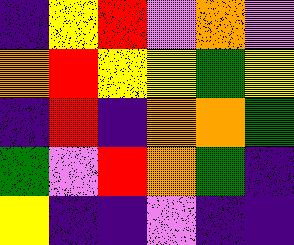[["indigo", "yellow", "red", "violet", "orange", "violet"], ["orange", "red", "yellow", "yellow", "green", "yellow"], ["indigo", "red", "indigo", "orange", "orange", "green"], ["green", "violet", "red", "orange", "green", "indigo"], ["yellow", "indigo", "indigo", "violet", "indigo", "indigo"]]